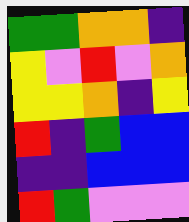[["green", "green", "orange", "orange", "indigo"], ["yellow", "violet", "red", "violet", "orange"], ["yellow", "yellow", "orange", "indigo", "yellow"], ["red", "indigo", "green", "blue", "blue"], ["indigo", "indigo", "blue", "blue", "blue"], ["red", "green", "violet", "violet", "violet"]]